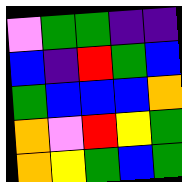[["violet", "green", "green", "indigo", "indigo"], ["blue", "indigo", "red", "green", "blue"], ["green", "blue", "blue", "blue", "orange"], ["orange", "violet", "red", "yellow", "green"], ["orange", "yellow", "green", "blue", "green"]]